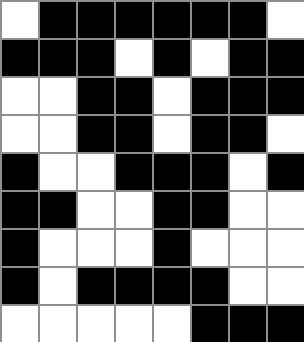[["white", "black", "black", "black", "black", "black", "black", "white"], ["black", "black", "black", "white", "black", "white", "black", "black"], ["white", "white", "black", "black", "white", "black", "black", "black"], ["white", "white", "black", "black", "white", "black", "black", "white"], ["black", "white", "white", "black", "black", "black", "white", "black"], ["black", "black", "white", "white", "black", "black", "white", "white"], ["black", "white", "white", "white", "black", "white", "white", "white"], ["black", "white", "black", "black", "black", "black", "white", "white"], ["white", "white", "white", "white", "white", "black", "black", "black"]]